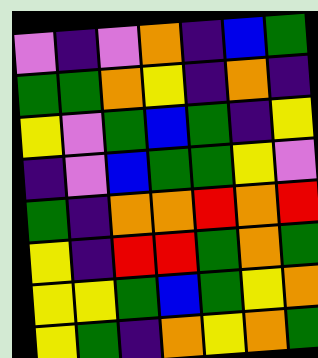[["violet", "indigo", "violet", "orange", "indigo", "blue", "green"], ["green", "green", "orange", "yellow", "indigo", "orange", "indigo"], ["yellow", "violet", "green", "blue", "green", "indigo", "yellow"], ["indigo", "violet", "blue", "green", "green", "yellow", "violet"], ["green", "indigo", "orange", "orange", "red", "orange", "red"], ["yellow", "indigo", "red", "red", "green", "orange", "green"], ["yellow", "yellow", "green", "blue", "green", "yellow", "orange"], ["yellow", "green", "indigo", "orange", "yellow", "orange", "green"]]